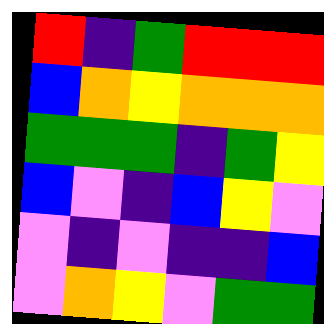[["red", "indigo", "green", "red", "red", "red"], ["blue", "orange", "yellow", "orange", "orange", "orange"], ["green", "green", "green", "indigo", "green", "yellow"], ["blue", "violet", "indigo", "blue", "yellow", "violet"], ["violet", "indigo", "violet", "indigo", "indigo", "blue"], ["violet", "orange", "yellow", "violet", "green", "green"]]